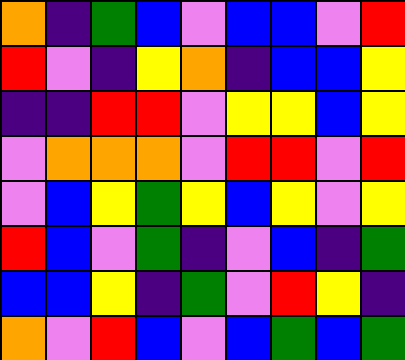[["orange", "indigo", "green", "blue", "violet", "blue", "blue", "violet", "red"], ["red", "violet", "indigo", "yellow", "orange", "indigo", "blue", "blue", "yellow"], ["indigo", "indigo", "red", "red", "violet", "yellow", "yellow", "blue", "yellow"], ["violet", "orange", "orange", "orange", "violet", "red", "red", "violet", "red"], ["violet", "blue", "yellow", "green", "yellow", "blue", "yellow", "violet", "yellow"], ["red", "blue", "violet", "green", "indigo", "violet", "blue", "indigo", "green"], ["blue", "blue", "yellow", "indigo", "green", "violet", "red", "yellow", "indigo"], ["orange", "violet", "red", "blue", "violet", "blue", "green", "blue", "green"]]